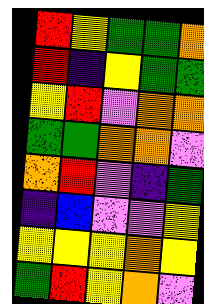[["red", "yellow", "green", "green", "orange"], ["red", "indigo", "yellow", "green", "green"], ["yellow", "red", "violet", "orange", "orange"], ["green", "green", "orange", "orange", "violet"], ["orange", "red", "violet", "indigo", "green"], ["indigo", "blue", "violet", "violet", "yellow"], ["yellow", "yellow", "yellow", "orange", "yellow"], ["green", "red", "yellow", "orange", "violet"]]